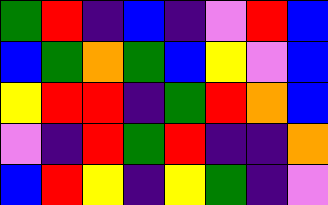[["green", "red", "indigo", "blue", "indigo", "violet", "red", "blue"], ["blue", "green", "orange", "green", "blue", "yellow", "violet", "blue"], ["yellow", "red", "red", "indigo", "green", "red", "orange", "blue"], ["violet", "indigo", "red", "green", "red", "indigo", "indigo", "orange"], ["blue", "red", "yellow", "indigo", "yellow", "green", "indigo", "violet"]]